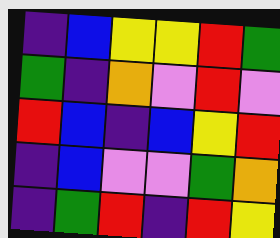[["indigo", "blue", "yellow", "yellow", "red", "green"], ["green", "indigo", "orange", "violet", "red", "violet"], ["red", "blue", "indigo", "blue", "yellow", "red"], ["indigo", "blue", "violet", "violet", "green", "orange"], ["indigo", "green", "red", "indigo", "red", "yellow"]]